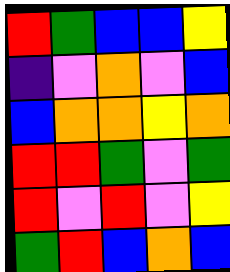[["red", "green", "blue", "blue", "yellow"], ["indigo", "violet", "orange", "violet", "blue"], ["blue", "orange", "orange", "yellow", "orange"], ["red", "red", "green", "violet", "green"], ["red", "violet", "red", "violet", "yellow"], ["green", "red", "blue", "orange", "blue"]]